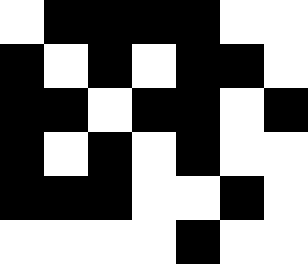[["white", "black", "black", "black", "black", "white", "white"], ["black", "white", "black", "white", "black", "black", "white"], ["black", "black", "white", "black", "black", "white", "black"], ["black", "white", "black", "white", "black", "white", "white"], ["black", "black", "black", "white", "white", "black", "white"], ["white", "white", "white", "white", "black", "white", "white"]]